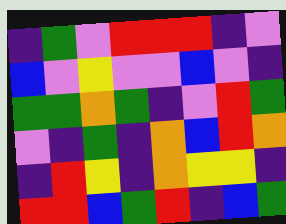[["indigo", "green", "violet", "red", "red", "red", "indigo", "violet"], ["blue", "violet", "yellow", "violet", "violet", "blue", "violet", "indigo"], ["green", "green", "orange", "green", "indigo", "violet", "red", "green"], ["violet", "indigo", "green", "indigo", "orange", "blue", "red", "orange"], ["indigo", "red", "yellow", "indigo", "orange", "yellow", "yellow", "indigo"], ["red", "red", "blue", "green", "red", "indigo", "blue", "green"]]